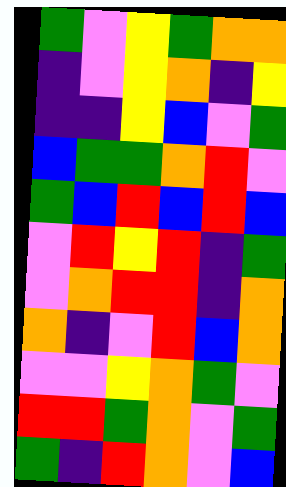[["green", "violet", "yellow", "green", "orange", "orange"], ["indigo", "violet", "yellow", "orange", "indigo", "yellow"], ["indigo", "indigo", "yellow", "blue", "violet", "green"], ["blue", "green", "green", "orange", "red", "violet"], ["green", "blue", "red", "blue", "red", "blue"], ["violet", "red", "yellow", "red", "indigo", "green"], ["violet", "orange", "red", "red", "indigo", "orange"], ["orange", "indigo", "violet", "red", "blue", "orange"], ["violet", "violet", "yellow", "orange", "green", "violet"], ["red", "red", "green", "orange", "violet", "green"], ["green", "indigo", "red", "orange", "violet", "blue"]]